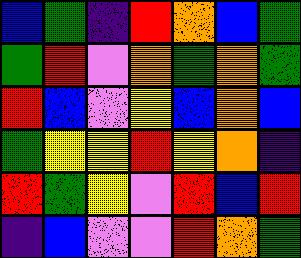[["blue", "green", "indigo", "red", "orange", "blue", "green"], ["green", "red", "violet", "orange", "green", "orange", "green"], ["red", "blue", "violet", "yellow", "blue", "orange", "blue"], ["green", "yellow", "yellow", "red", "yellow", "orange", "indigo"], ["red", "green", "yellow", "violet", "red", "blue", "red"], ["indigo", "blue", "violet", "violet", "red", "orange", "green"]]